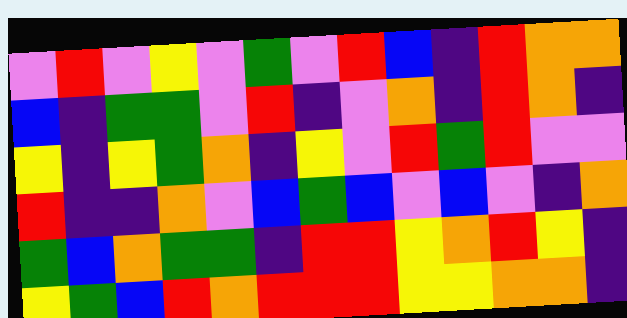[["violet", "red", "violet", "yellow", "violet", "green", "violet", "red", "blue", "indigo", "red", "orange", "orange"], ["blue", "indigo", "green", "green", "violet", "red", "indigo", "violet", "orange", "indigo", "red", "orange", "indigo"], ["yellow", "indigo", "yellow", "green", "orange", "indigo", "yellow", "violet", "red", "green", "red", "violet", "violet"], ["red", "indigo", "indigo", "orange", "violet", "blue", "green", "blue", "violet", "blue", "violet", "indigo", "orange"], ["green", "blue", "orange", "green", "green", "indigo", "red", "red", "yellow", "orange", "red", "yellow", "indigo"], ["yellow", "green", "blue", "red", "orange", "red", "red", "red", "yellow", "yellow", "orange", "orange", "indigo"]]